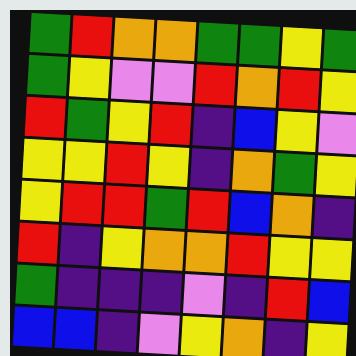[["green", "red", "orange", "orange", "green", "green", "yellow", "green"], ["green", "yellow", "violet", "violet", "red", "orange", "red", "yellow"], ["red", "green", "yellow", "red", "indigo", "blue", "yellow", "violet"], ["yellow", "yellow", "red", "yellow", "indigo", "orange", "green", "yellow"], ["yellow", "red", "red", "green", "red", "blue", "orange", "indigo"], ["red", "indigo", "yellow", "orange", "orange", "red", "yellow", "yellow"], ["green", "indigo", "indigo", "indigo", "violet", "indigo", "red", "blue"], ["blue", "blue", "indigo", "violet", "yellow", "orange", "indigo", "yellow"]]